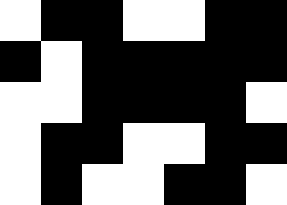[["white", "black", "black", "white", "white", "black", "black"], ["black", "white", "black", "black", "black", "black", "black"], ["white", "white", "black", "black", "black", "black", "white"], ["white", "black", "black", "white", "white", "black", "black"], ["white", "black", "white", "white", "black", "black", "white"]]